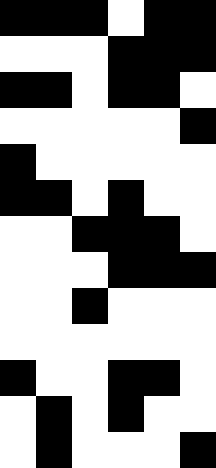[["black", "black", "black", "white", "black", "black"], ["white", "white", "white", "black", "black", "black"], ["black", "black", "white", "black", "black", "white"], ["white", "white", "white", "white", "white", "black"], ["black", "white", "white", "white", "white", "white"], ["black", "black", "white", "black", "white", "white"], ["white", "white", "black", "black", "black", "white"], ["white", "white", "white", "black", "black", "black"], ["white", "white", "black", "white", "white", "white"], ["white", "white", "white", "white", "white", "white"], ["black", "white", "white", "black", "black", "white"], ["white", "black", "white", "black", "white", "white"], ["white", "black", "white", "white", "white", "black"]]